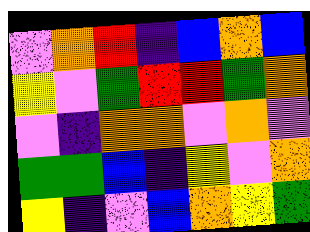[["violet", "orange", "red", "indigo", "blue", "orange", "blue"], ["yellow", "violet", "green", "red", "red", "green", "orange"], ["violet", "indigo", "orange", "orange", "violet", "orange", "violet"], ["green", "green", "blue", "indigo", "yellow", "violet", "orange"], ["yellow", "indigo", "violet", "blue", "orange", "yellow", "green"]]